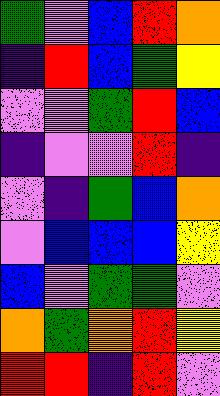[["green", "violet", "blue", "red", "orange"], ["indigo", "red", "blue", "green", "yellow"], ["violet", "violet", "green", "red", "blue"], ["indigo", "violet", "violet", "red", "indigo"], ["violet", "indigo", "green", "blue", "orange"], ["violet", "blue", "blue", "blue", "yellow"], ["blue", "violet", "green", "green", "violet"], ["orange", "green", "orange", "red", "yellow"], ["red", "red", "indigo", "red", "violet"]]